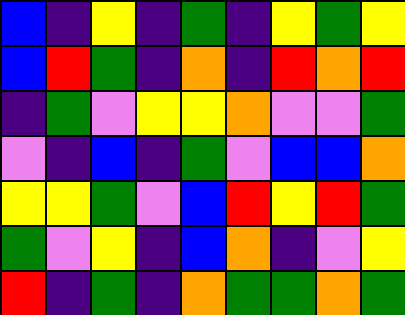[["blue", "indigo", "yellow", "indigo", "green", "indigo", "yellow", "green", "yellow"], ["blue", "red", "green", "indigo", "orange", "indigo", "red", "orange", "red"], ["indigo", "green", "violet", "yellow", "yellow", "orange", "violet", "violet", "green"], ["violet", "indigo", "blue", "indigo", "green", "violet", "blue", "blue", "orange"], ["yellow", "yellow", "green", "violet", "blue", "red", "yellow", "red", "green"], ["green", "violet", "yellow", "indigo", "blue", "orange", "indigo", "violet", "yellow"], ["red", "indigo", "green", "indigo", "orange", "green", "green", "orange", "green"]]